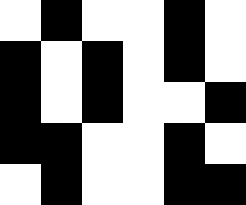[["white", "black", "white", "white", "black", "white"], ["black", "white", "black", "white", "black", "white"], ["black", "white", "black", "white", "white", "black"], ["black", "black", "white", "white", "black", "white"], ["white", "black", "white", "white", "black", "black"]]